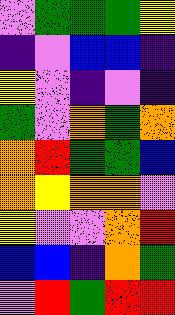[["violet", "green", "green", "green", "yellow"], ["indigo", "violet", "blue", "blue", "indigo"], ["yellow", "violet", "indigo", "violet", "indigo"], ["green", "violet", "orange", "green", "orange"], ["orange", "red", "green", "green", "blue"], ["orange", "yellow", "orange", "orange", "violet"], ["yellow", "violet", "violet", "orange", "red"], ["blue", "blue", "indigo", "orange", "green"], ["violet", "red", "green", "red", "red"]]